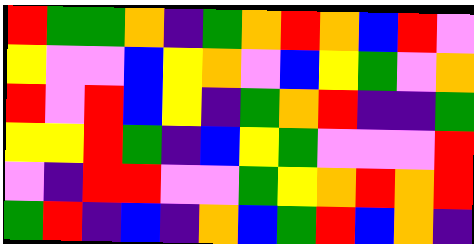[["red", "green", "green", "orange", "indigo", "green", "orange", "red", "orange", "blue", "red", "violet"], ["yellow", "violet", "violet", "blue", "yellow", "orange", "violet", "blue", "yellow", "green", "violet", "orange"], ["red", "violet", "red", "blue", "yellow", "indigo", "green", "orange", "red", "indigo", "indigo", "green"], ["yellow", "yellow", "red", "green", "indigo", "blue", "yellow", "green", "violet", "violet", "violet", "red"], ["violet", "indigo", "red", "red", "violet", "violet", "green", "yellow", "orange", "red", "orange", "red"], ["green", "red", "indigo", "blue", "indigo", "orange", "blue", "green", "red", "blue", "orange", "indigo"]]